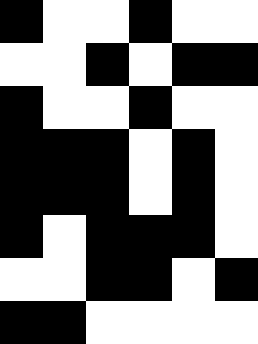[["black", "white", "white", "black", "white", "white"], ["white", "white", "black", "white", "black", "black"], ["black", "white", "white", "black", "white", "white"], ["black", "black", "black", "white", "black", "white"], ["black", "black", "black", "white", "black", "white"], ["black", "white", "black", "black", "black", "white"], ["white", "white", "black", "black", "white", "black"], ["black", "black", "white", "white", "white", "white"]]